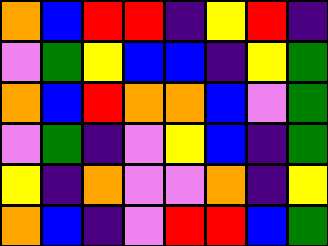[["orange", "blue", "red", "red", "indigo", "yellow", "red", "indigo"], ["violet", "green", "yellow", "blue", "blue", "indigo", "yellow", "green"], ["orange", "blue", "red", "orange", "orange", "blue", "violet", "green"], ["violet", "green", "indigo", "violet", "yellow", "blue", "indigo", "green"], ["yellow", "indigo", "orange", "violet", "violet", "orange", "indigo", "yellow"], ["orange", "blue", "indigo", "violet", "red", "red", "blue", "green"]]